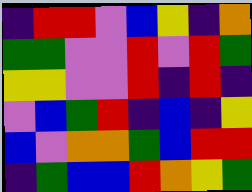[["indigo", "red", "red", "violet", "blue", "yellow", "indigo", "orange"], ["green", "green", "violet", "violet", "red", "violet", "red", "green"], ["yellow", "yellow", "violet", "violet", "red", "indigo", "red", "indigo"], ["violet", "blue", "green", "red", "indigo", "blue", "indigo", "yellow"], ["blue", "violet", "orange", "orange", "green", "blue", "red", "red"], ["indigo", "green", "blue", "blue", "red", "orange", "yellow", "green"]]